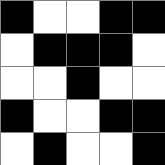[["black", "white", "white", "black", "black"], ["white", "black", "black", "black", "white"], ["white", "white", "black", "white", "white"], ["black", "white", "white", "black", "black"], ["white", "black", "white", "white", "black"]]